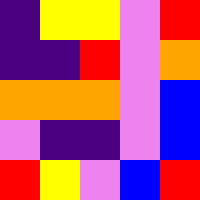[["indigo", "yellow", "yellow", "violet", "red"], ["indigo", "indigo", "red", "violet", "orange"], ["orange", "orange", "orange", "violet", "blue"], ["violet", "indigo", "indigo", "violet", "blue"], ["red", "yellow", "violet", "blue", "red"]]